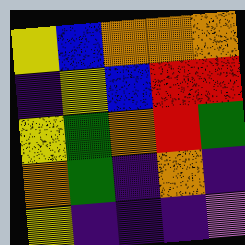[["yellow", "blue", "orange", "orange", "orange"], ["indigo", "yellow", "blue", "red", "red"], ["yellow", "green", "orange", "red", "green"], ["orange", "green", "indigo", "orange", "indigo"], ["yellow", "indigo", "indigo", "indigo", "violet"]]